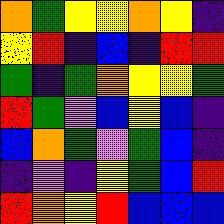[["orange", "green", "yellow", "yellow", "orange", "yellow", "indigo"], ["yellow", "red", "indigo", "blue", "indigo", "red", "red"], ["green", "indigo", "green", "orange", "yellow", "yellow", "green"], ["red", "green", "violet", "blue", "yellow", "blue", "indigo"], ["blue", "orange", "green", "violet", "green", "blue", "indigo"], ["indigo", "violet", "indigo", "yellow", "green", "blue", "red"], ["red", "orange", "yellow", "red", "blue", "blue", "blue"]]